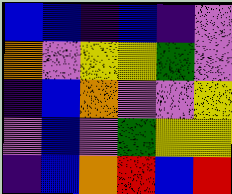[["blue", "blue", "indigo", "blue", "indigo", "violet"], ["orange", "violet", "yellow", "yellow", "green", "violet"], ["indigo", "blue", "orange", "violet", "violet", "yellow"], ["violet", "blue", "violet", "green", "yellow", "yellow"], ["indigo", "blue", "orange", "red", "blue", "red"]]